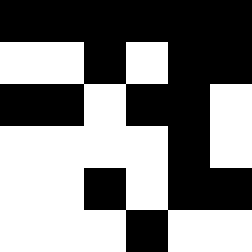[["black", "black", "black", "black", "black", "black"], ["white", "white", "black", "white", "black", "black"], ["black", "black", "white", "black", "black", "white"], ["white", "white", "white", "white", "black", "white"], ["white", "white", "black", "white", "black", "black"], ["white", "white", "white", "black", "white", "white"]]